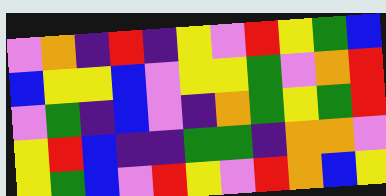[["violet", "orange", "indigo", "red", "indigo", "yellow", "violet", "red", "yellow", "green", "blue"], ["blue", "yellow", "yellow", "blue", "violet", "yellow", "yellow", "green", "violet", "orange", "red"], ["violet", "green", "indigo", "blue", "violet", "indigo", "orange", "green", "yellow", "green", "red"], ["yellow", "red", "blue", "indigo", "indigo", "green", "green", "indigo", "orange", "orange", "violet"], ["yellow", "green", "blue", "violet", "red", "yellow", "violet", "red", "orange", "blue", "yellow"]]